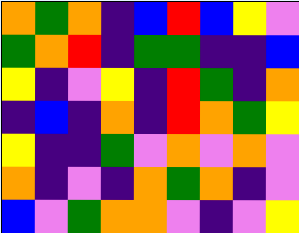[["orange", "green", "orange", "indigo", "blue", "red", "blue", "yellow", "violet"], ["green", "orange", "red", "indigo", "green", "green", "indigo", "indigo", "blue"], ["yellow", "indigo", "violet", "yellow", "indigo", "red", "green", "indigo", "orange"], ["indigo", "blue", "indigo", "orange", "indigo", "red", "orange", "green", "yellow"], ["yellow", "indigo", "indigo", "green", "violet", "orange", "violet", "orange", "violet"], ["orange", "indigo", "violet", "indigo", "orange", "green", "orange", "indigo", "violet"], ["blue", "violet", "green", "orange", "orange", "violet", "indigo", "violet", "yellow"]]